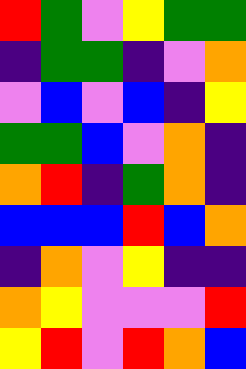[["red", "green", "violet", "yellow", "green", "green"], ["indigo", "green", "green", "indigo", "violet", "orange"], ["violet", "blue", "violet", "blue", "indigo", "yellow"], ["green", "green", "blue", "violet", "orange", "indigo"], ["orange", "red", "indigo", "green", "orange", "indigo"], ["blue", "blue", "blue", "red", "blue", "orange"], ["indigo", "orange", "violet", "yellow", "indigo", "indigo"], ["orange", "yellow", "violet", "violet", "violet", "red"], ["yellow", "red", "violet", "red", "orange", "blue"]]